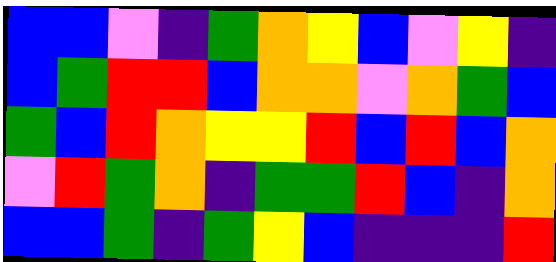[["blue", "blue", "violet", "indigo", "green", "orange", "yellow", "blue", "violet", "yellow", "indigo"], ["blue", "green", "red", "red", "blue", "orange", "orange", "violet", "orange", "green", "blue"], ["green", "blue", "red", "orange", "yellow", "yellow", "red", "blue", "red", "blue", "orange"], ["violet", "red", "green", "orange", "indigo", "green", "green", "red", "blue", "indigo", "orange"], ["blue", "blue", "green", "indigo", "green", "yellow", "blue", "indigo", "indigo", "indigo", "red"]]